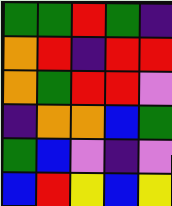[["green", "green", "red", "green", "indigo"], ["orange", "red", "indigo", "red", "red"], ["orange", "green", "red", "red", "violet"], ["indigo", "orange", "orange", "blue", "green"], ["green", "blue", "violet", "indigo", "violet"], ["blue", "red", "yellow", "blue", "yellow"]]